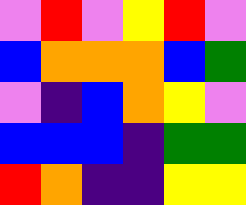[["violet", "red", "violet", "yellow", "red", "violet"], ["blue", "orange", "orange", "orange", "blue", "green"], ["violet", "indigo", "blue", "orange", "yellow", "violet"], ["blue", "blue", "blue", "indigo", "green", "green"], ["red", "orange", "indigo", "indigo", "yellow", "yellow"]]